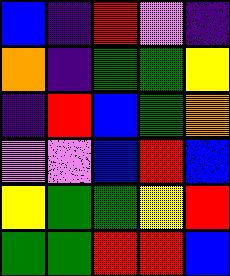[["blue", "indigo", "red", "violet", "indigo"], ["orange", "indigo", "green", "green", "yellow"], ["indigo", "red", "blue", "green", "orange"], ["violet", "violet", "blue", "red", "blue"], ["yellow", "green", "green", "yellow", "red"], ["green", "green", "red", "red", "blue"]]